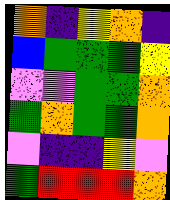[["orange", "indigo", "yellow", "orange", "indigo"], ["blue", "green", "green", "green", "yellow"], ["violet", "violet", "green", "green", "orange"], ["green", "orange", "green", "green", "orange"], ["violet", "indigo", "indigo", "yellow", "violet"], ["green", "red", "red", "red", "orange"]]